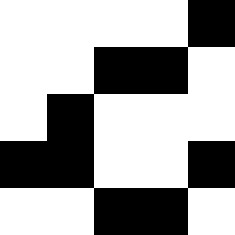[["white", "white", "white", "white", "black"], ["white", "white", "black", "black", "white"], ["white", "black", "white", "white", "white"], ["black", "black", "white", "white", "black"], ["white", "white", "black", "black", "white"]]